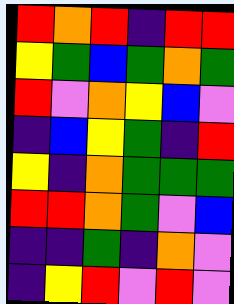[["red", "orange", "red", "indigo", "red", "red"], ["yellow", "green", "blue", "green", "orange", "green"], ["red", "violet", "orange", "yellow", "blue", "violet"], ["indigo", "blue", "yellow", "green", "indigo", "red"], ["yellow", "indigo", "orange", "green", "green", "green"], ["red", "red", "orange", "green", "violet", "blue"], ["indigo", "indigo", "green", "indigo", "orange", "violet"], ["indigo", "yellow", "red", "violet", "red", "violet"]]